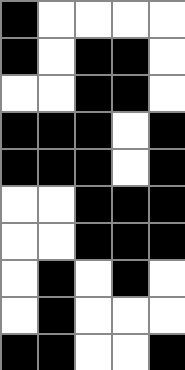[["black", "white", "white", "white", "white"], ["black", "white", "black", "black", "white"], ["white", "white", "black", "black", "white"], ["black", "black", "black", "white", "black"], ["black", "black", "black", "white", "black"], ["white", "white", "black", "black", "black"], ["white", "white", "black", "black", "black"], ["white", "black", "white", "black", "white"], ["white", "black", "white", "white", "white"], ["black", "black", "white", "white", "black"]]